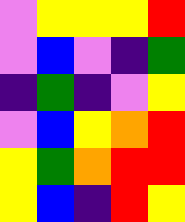[["violet", "yellow", "yellow", "yellow", "red"], ["violet", "blue", "violet", "indigo", "green"], ["indigo", "green", "indigo", "violet", "yellow"], ["violet", "blue", "yellow", "orange", "red"], ["yellow", "green", "orange", "red", "red"], ["yellow", "blue", "indigo", "red", "yellow"]]